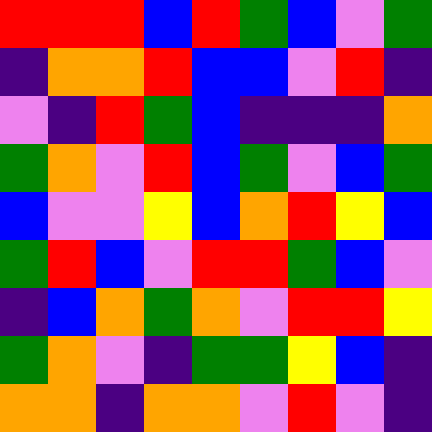[["red", "red", "red", "blue", "red", "green", "blue", "violet", "green"], ["indigo", "orange", "orange", "red", "blue", "blue", "violet", "red", "indigo"], ["violet", "indigo", "red", "green", "blue", "indigo", "indigo", "indigo", "orange"], ["green", "orange", "violet", "red", "blue", "green", "violet", "blue", "green"], ["blue", "violet", "violet", "yellow", "blue", "orange", "red", "yellow", "blue"], ["green", "red", "blue", "violet", "red", "red", "green", "blue", "violet"], ["indigo", "blue", "orange", "green", "orange", "violet", "red", "red", "yellow"], ["green", "orange", "violet", "indigo", "green", "green", "yellow", "blue", "indigo"], ["orange", "orange", "indigo", "orange", "orange", "violet", "red", "violet", "indigo"]]